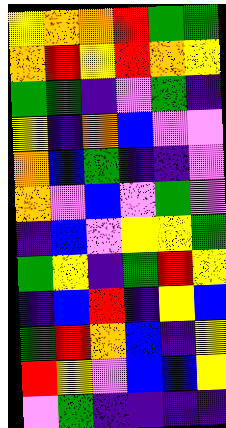[["yellow", "orange", "orange", "red", "green", "green"], ["orange", "red", "yellow", "red", "orange", "yellow"], ["green", "green", "indigo", "violet", "green", "indigo"], ["yellow", "indigo", "orange", "blue", "violet", "violet"], ["orange", "blue", "green", "indigo", "indigo", "violet"], ["orange", "violet", "blue", "violet", "green", "violet"], ["indigo", "blue", "violet", "yellow", "yellow", "green"], ["green", "yellow", "indigo", "green", "red", "yellow"], ["indigo", "blue", "red", "indigo", "yellow", "blue"], ["green", "red", "orange", "blue", "indigo", "yellow"], ["red", "yellow", "violet", "blue", "blue", "yellow"], ["violet", "green", "indigo", "indigo", "indigo", "indigo"]]